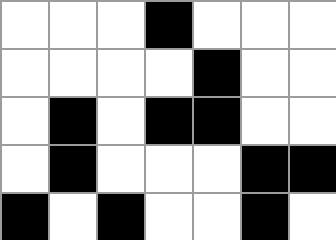[["white", "white", "white", "black", "white", "white", "white"], ["white", "white", "white", "white", "black", "white", "white"], ["white", "black", "white", "black", "black", "white", "white"], ["white", "black", "white", "white", "white", "black", "black"], ["black", "white", "black", "white", "white", "black", "white"]]